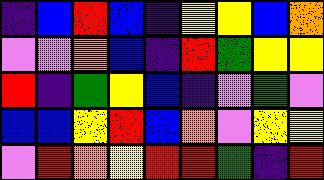[["indigo", "blue", "red", "blue", "indigo", "yellow", "yellow", "blue", "orange"], ["violet", "violet", "orange", "blue", "indigo", "red", "green", "yellow", "yellow"], ["red", "indigo", "green", "yellow", "blue", "indigo", "violet", "green", "violet"], ["blue", "blue", "yellow", "red", "blue", "orange", "violet", "yellow", "yellow"], ["violet", "red", "orange", "yellow", "red", "red", "green", "indigo", "red"]]